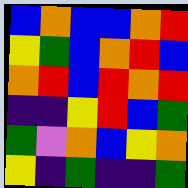[["blue", "orange", "blue", "blue", "orange", "red"], ["yellow", "green", "blue", "orange", "red", "blue"], ["orange", "red", "blue", "red", "orange", "red"], ["indigo", "indigo", "yellow", "red", "blue", "green"], ["green", "violet", "orange", "blue", "yellow", "orange"], ["yellow", "indigo", "green", "indigo", "indigo", "green"]]